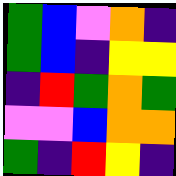[["green", "blue", "violet", "orange", "indigo"], ["green", "blue", "indigo", "yellow", "yellow"], ["indigo", "red", "green", "orange", "green"], ["violet", "violet", "blue", "orange", "orange"], ["green", "indigo", "red", "yellow", "indigo"]]